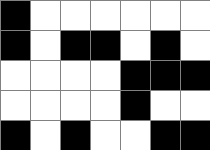[["black", "white", "white", "white", "white", "white", "white"], ["black", "white", "black", "black", "white", "black", "white"], ["white", "white", "white", "white", "black", "black", "black"], ["white", "white", "white", "white", "black", "white", "white"], ["black", "white", "black", "white", "white", "black", "black"]]